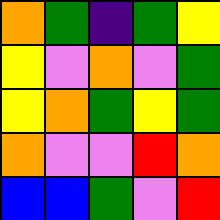[["orange", "green", "indigo", "green", "yellow"], ["yellow", "violet", "orange", "violet", "green"], ["yellow", "orange", "green", "yellow", "green"], ["orange", "violet", "violet", "red", "orange"], ["blue", "blue", "green", "violet", "red"]]